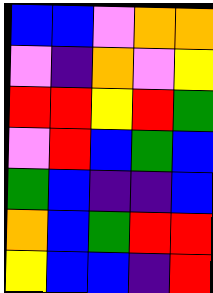[["blue", "blue", "violet", "orange", "orange"], ["violet", "indigo", "orange", "violet", "yellow"], ["red", "red", "yellow", "red", "green"], ["violet", "red", "blue", "green", "blue"], ["green", "blue", "indigo", "indigo", "blue"], ["orange", "blue", "green", "red", "red"], ["yellow", "blue", "blue", "indigo", "red"]]